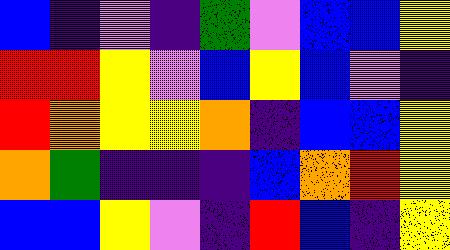[["blue", "indigo", "violet", "indigo", "green", "violet", "blue", "blue", "yellow"], ["red", "red", "yellow", "violet", "blue", "yellow", "blue", "violet", "indigo"], ["red", "orange", "yellow", "yellow", "orange", "indigo", "blue", "blue", "yellow"], ["orange", "green", "indigo", "indigo", "indigo", "blue", "orange", "red", "yellow"], ["blue", "blue", "yellow", "violet", "indigo", "red", "blue", "indigo", "yellow"]]